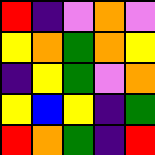[["red", "indigo", "violet", "orange", "violet"], ["yellow", "orange", "green", "orange", "yellow"], ["indigo", "yellow", "green", "violet", "orange"], ["yellow", "blue", "yellow", "indigo", "green"], ["red", "orange", "green", "indigo", "red"]]